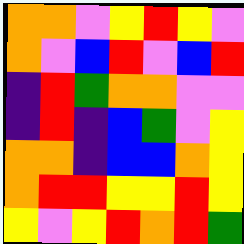[["orange", "orange", "violet", "yellow", "red", "yellow", "violet"], ["orange", "violet", "blue", "red", "violet", "blue", "red"], ["indigo", "red", "green", "orange", "orange", "violet", "violet"], ["indigo", "red", "indigo", "blue", "green", "violet", "yellow"], ["orange", "orange", "indigo", "blue", "blue", "orange", "yellow"], ["orange", "red", "red", "yellow", "yellow", "red", "yellow"], ["yellow", "violet", "yellow", "red", "orange", "red", "green"]]